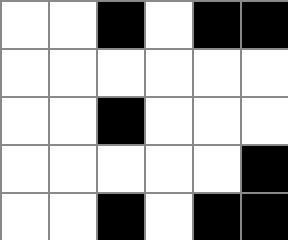[["white", "white", "black", "white", "black", "black"], ["white", "white", "white", "white", "white", "white"], ["white", "white", "black", "white", "white", "white"], ["white", "white", "white", "white", "white", "black"], ["white", "white", "black", "white", "black", "black"]]